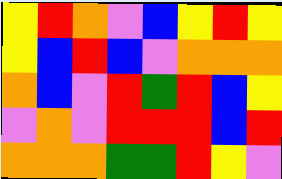[["yellow", "red", "orange", "violet", "blue", "yellow", "red", "yellow"], ["yellow", "blue", "red", "blue", "violet", "orange", "orange", "orange"], ["orange", "blue", "violet", "red", "green", "red", "blue", "yellow"], ["violet", "orange", "violet", "red", "red", "red", "blue", "red"], ["orange", "orange", "orange", "green", "green", "red", "yellow", "violet"]]